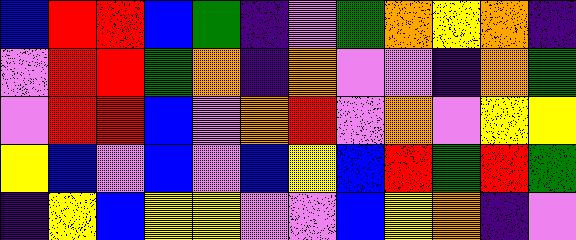[["blue", "red", "red", "blue", "green", "indigo", "violet", "green", "orange", "yellow", "orange", "indigo"], ["violet", "red", "red", "green", "orange", "indigo", "orange", "violet", "violet", "indigo", "orange", "green"], ["violet", "red", "red", "blue", "violet", "orange", "red", "violet", "orange", "violet", "yellow", "yellow"], ["yellow", "blue", "violet", "blue", "violet", "blue", "yellow", "blue", "red", "green", "red", "green"], ["indigo", "yellow", "blue", "yellow", "yellow", "violet", "violet", "blue", "yellow", "orange", "indigo", "violet"]]